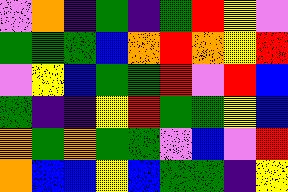[["violet", "orange", "indigo", "green", "indigo", "green", "red", "yellow", "violet"], ["green", "green", "green", "blue", "orange", "red", "orange", "yellow", "red"], ["violet", "yellow", "blue", "green", "green", "red", "violet", "red", "blue"], ["green", "indigo", "indigo", "yellow", "red", "green", "green", "yellow", "blue"], ["orange", "green", "orange", "green", "green", "violet", "blue", "violet", "red"], ["orange", "blue", "blue", "yellow", "blue", "green", "green", "indigo", "yellow"]]